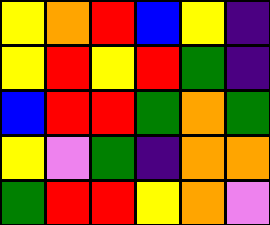[["yellow", "orange", "red", "blue", "yellow", "indigo"], ["yellow", "red", "yellow", "red", "green", "indigo"], ["blue", "red", "red", "green", "orange", "green"], ["yellow", "violet", "green", "indigo", "orange", "orange"], ["green", "red", "red", "yellow", "orange", "violet"]]